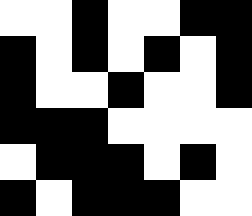[["white", "white", "black", "white", "white", "black", "black"], ["black", "white", "black", "white", "black", "white", "black"], ["black", "white", "white", "black", "white", "white", "black"], ["black", "black", "black", "white", "white", "white", "white"], ["white", "black", "black", "black", "white", "black", "white"], ["black", "white", "black", "black", "black", "white", "white"]]